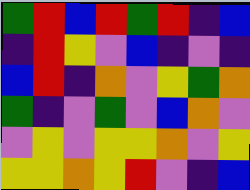[["green", "red", "blue", "red", "green", "red", "indigo", "blue"], ["indigo", "red", "yellow", "violet", "blue", "indigo", "violet", "indigo"], ["blue", "red", "indigo", "orange", "violet", "yellow", "green", "orange"], ["green", "indigo", "violet", "green", "violet", "blue", "orange", "violet"], ["violet", "yellow", "violet", "yellow", "yellow", "orange", "violet", "yellow"], ["yellow", "yellow", "orange", "yellow", "red", "violet", "indigo", "blue"]]